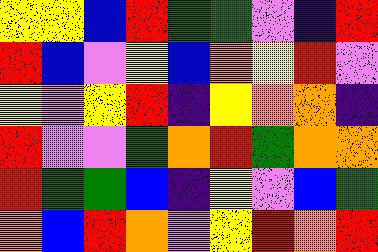[["yellow", "yellow", "blue", "red", "green", "green", "violet", "indigo", "red"], ["red", "blue", "violet", "yellow", "blue", "orange", "yellow", "red", "violet"], ["yellow", "violet", "yellow", "red", "indigo", "yellow", "orange", "orange", "indigo"], ["red", "violet", "violet", "green", "orange", "red", "green", "orange", "orange"], ["red", "green", "green", "blue", "indigo", "yellow", "violet", "blue", "green"], ["orange", "blue", "red", "orange", "violet", "yellow", "red", "orange", "red"]]